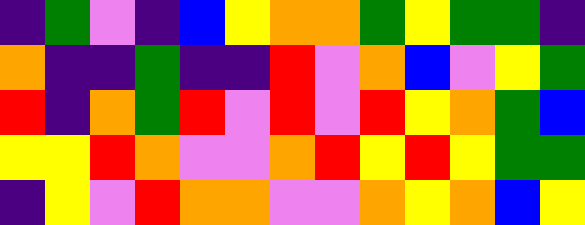[["indigo", "green", "violet", "indigo", "blue", "yellow", "orange", "orange", "green", "yellow", "green", "green", "indigo"], ["orange", "indigo", "indigo", "green", "indigo", "indigo", "red", "violet", "orange", "blue", "violet", "yellow", "green"], ["red", "indigo", "orange", "green", "red", "violet", "red", "violet", "red", "yellow", "orange", "green", "blue"], ["yellow", "yellow", "red", "orange", "violet", "violet", "orange", "red", "yellow", "red", "yellow", "green", "green"], ["indigo", "yellow", "violet", "red", "orange", "orange", "violet", "violet", "orange", "yellow", "orange", "blue", "yellow"]]